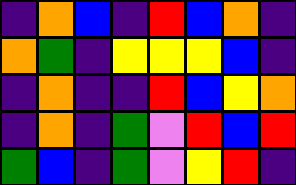[["indigo", "orange", "blue", "indigo", "red", "blue", "orange", "indigo"], ["orange", "green", "indigo", "yellow", "yellow", "yellow", "blue", "indigo"], ["indigo", "orange", "indigo", "indigo", "red", "blue", "yellow", "orange"], ["indigo", "orange", "indigo", "green", "violet", "red", "blue", "red"], ["green", "blue", "indigo", "green", "violet", "yellow", "red", "indigo"]]